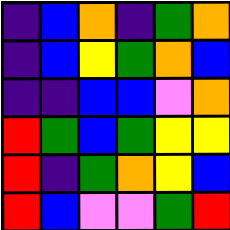[["indigo", "blue", "orange", "indigo", "green", "orange"], ["indigo", "blue", "yellow", "green", "orange", "blue"], ["indigo", "indigo", "blue", "blue", "violet", "orange"], ["red", "green", "blue", "green", "yellow", "yellow"], ["red", "indigo", "green", "orange", "yellow", "blue"], ["red", "blue", "violet", "violet", "green", "red"]]